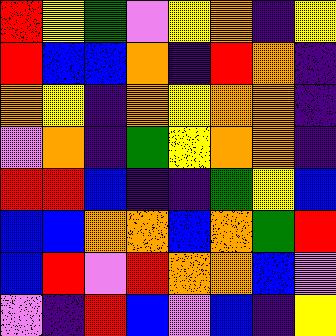[["red", "yellow", "green", "violet", "yellow", "orange", "indigo", "yellow"], ["red", "blue", "blue", "orange", "indigo", "red", "orange", "indigo"], ["orange", "yellow", "indigo", "orange", "yellow", "orange", "orange", "indigo"], ["violet", "orange", "indigo", "green", "yellow", "orange", "orange", "indigo"], ["red", "red", "blue", "indigo", "indigo", "green", "yellow", "blue"], ["blue", "blue", "orange", "orange", "blue", "orange", "green", "red"], ["blue", "red", "violet", "red", "orange", "orange", "blue", "violet"], ["violet", "indigo", "red", "blue", "violet", "blue", "indigo", "yellow"]]